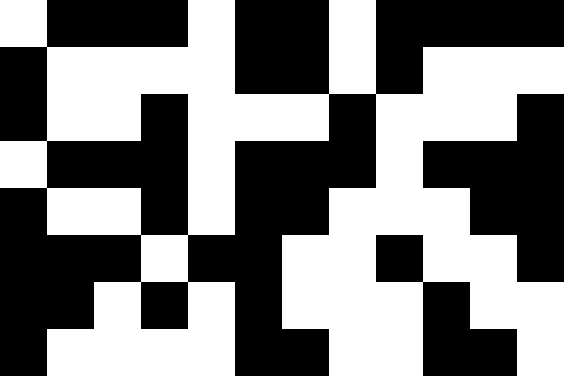[["white", "black", "black", "black", "white", "black", "black", "white", "black", "black", "black", "black"], ["black", "white", "white", "white", "white", "black", "black", "white", "black", "white", "white", "white"], ["black", "white", "white", "black", "white", "white", "white", "black", "white", "white", "white", "black"], ["white", "black", "black", "black", "white", "black", "black", "black", "white", "black", "black", "black"], ["black", "white", "white", "black", "white", "black", "black", "white", "white", "white", "black", "black"], ["black", "black", "black", "white", "black", "black", "white", "white", "black", "white", "white", "black"], ["black", "black", "white", "black", "white", "black", "white", "white", "white", "black", "white", "white"], ["black", "white", "white", "white", "white", "black", "black", "white", "white", "black", "black", "white"]]